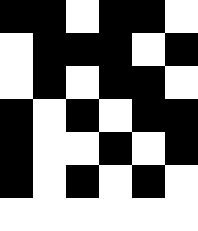[["black", "black", "white", "black", "black", "white"], ["white", "black", "black", "black", "white", "black"], ["white", "black", "white", "black", "black", "white"], ["black", "white", "black", "white", "black", "black"], ["black", "white", "white", "black", "white", "black"], ["black", "white", "black", "white", "black", "white"], ["white", "white", "white", "white", "white", "white"]]